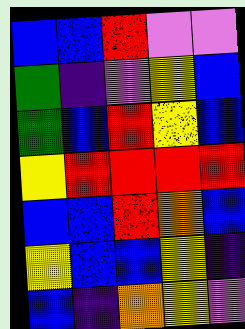[["blue", "blue", "red", "violet", "violet"], ["green", "indigo", "violet", "yellow", "blue"], ["green", "blue", "red", "yellow", "blue"], ["yellow", "red", "red", "red", "red"], ["blue", "blue", "red", "orange", "blue"], ["yellow", "blue", "blue", "yellow", "indigo"], ["blue", "indigo", "orange", "yellow", "violet"]]